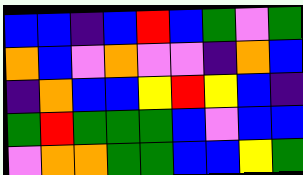[["blue", "blue", "indigo", "blue", "red", "blue", "green", "violet", "green"], ["orange", "blue", "violet", "orange", "violet", "violet", "indigo", "orange", "blue"], ["indigo", "orange", "blue", "blue", "yellow", "red", "yellow", "blue", "indigo"], ["green", "red", "green", "green", "green", "blue", "violet", "blue", "blue"], ["violet", "orange", "orange", "green", "green", "blue", "blue", "yellow", "green"]]